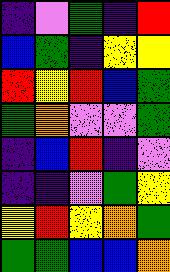[["indigo", "violet", "green", "indigo", "red"], ["blue", "green", "indigo", "yellow", "yellow"], ["red", "yellow", "red", "blue", "green"], ["green", "orange", "violet", "violet", "green"], ["indigo", "blue", "red", "indigo", "violet"], ["indigo", "indigo", "violet", "green", "yellow"], ["yellow", "red", "yellow", "orange", "green"], ["green", "green", "blue", "blue", "orange"]]